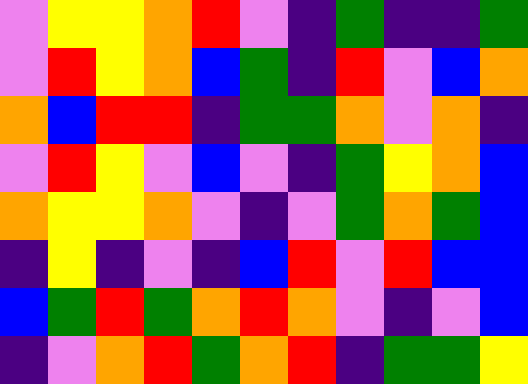[["violet", "yellow", "yellow", "orange", "red", "violet", "indigo", "green", "indigo", "indigo", "green"], ["violet", "red", "yellow", "orange", "blue", "green", "indigo", "red", "violet", "blue", "orange"], ["orange", "blue", "red", "red", "indigo", "green", "green", "orange", "violet", "orange", "indigo"], ["violet", "red", "yellow", "violet", "blue", "violet", "indigo", "green", "yellow", "orange", "blue"], ["orange", "yellow", "yellow", "orange", "violet", "indigo", "violet", "green", "orange", "green", "blue"], ["indigo", "yellow", "indigo", "violet", "indigo", "blue", "red", "violet", "red", "blue", "blue"], ["blue", "green", "red", "green", "orange", "red", "orange", "violet", "indigo", "violet", "blue"], ["indigo", "violet", "orange", "red", "green", "orange", "red", "indigo", "green", "green", "yellow"]]